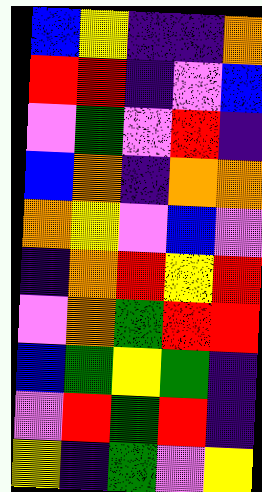[["blue", "yellow", "indigo", "indigo", "orange"], ["red", "red", "indigo", "violet", "blue"], ["violet", "green", "violet", "red", "indigo"], ["blue", "orange", "indigo", "orange", "orange"], ["orange", "yellow", "violet", "blue", "violet"], ["indigo", "orange", "red", "yellow", "red"], ["violet", "orange", "green", "red", "red"], ["blue", "green", "yellow", "green", "indigo"], ["violet", "red", "green", "red", "indigo"], ["yellow", "indigo", "green", "violet", "yellow"]]